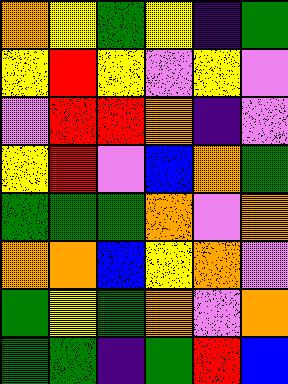[["orange", "yellow", "green", "yellow", "indigo", "green"], ["yellow", "red", "yellow", "violet", "yellow", "violet"], ["violet", "red", "red", "orange", "indigo", "violet"], ["yellow", "red", "violet", "blue", "orange", "green"], ["green", "green", "green", "orange", "violet", "orange"], ["orange", "orange", "blue", "yellow", "orange", "violet"], ["green", "yellow", "green", "orange", "violet", "orange"], ["green", "green", "indigo", "green", "red", "blue"]]